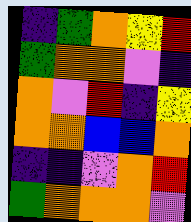[["indigo", "green", "orange", "yellow", "red"], ["green", "orange", "orange", "violet", "indigo"], ["orange", "violet", "red", "indigo", "yellow"], ["orange", "orange", "blue", "blue", "orange"], ["indigo", "indigo", "violet", "orange", "red"], ["green", "orange", "orange", "orange", "violet"]]